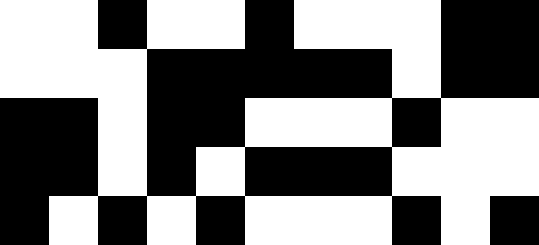[["white", "white", "black", "white", "white", "black", "white", "white", "white", "black", "black"], ["white", "white", "white", "black", "black", "black", "black", "black", "white", "black", "black"], ["black", "black", "white", "black", "black", "white", "white", "white", "black", "white", "white"], ["black", "black", "white", "black", "white", "black", "black", "black", "white", "white", "white"], ["black", "white", "black", "white", "black", "white", "white", "white", "black", "white", "black"]]